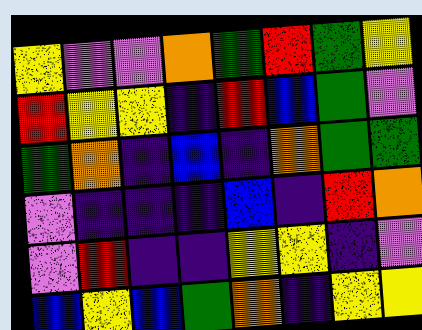[["yellow", "violet", "violet", "orange", "green", "red", "green", "yellow"], ["red", "yellow", "yellow", "indigo", "red", "blue", "green", "violet"], ["green", "orange", "indigo", "blue", "indigo", "orange", "green", "green"], ["violet", "indigo", "indigo", "indigo", "blue", "indigo", "red", "orange"], ["violet", "red", "indigo", "indigo", "yellow", "yellow", "indigo", "violet"], ["blue", "yellow", "blue", "green", "orange", "indigo", "yellow", "yellow"]]